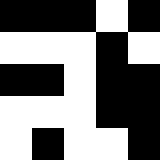[["black", "black", "black", "white", "black"], ["white", "white", "white", "black", "white"], ["black", "black", "white", "black", "black"], ["white", "white", "white", "black", "black"], ["white", "black", "white", "white", "black"]]